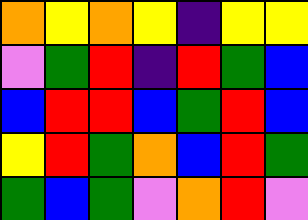[["orange", "yellow", "orange", "yellow", "indigo", "yellow", "yellow"], ["violet", "green", "red", "indigo", "red", "green", "blue"], ["blue", "red", "red", "blue", "green", "red", "blue"], ["yellow", "red", "green", "orange", "blue", "red", "green"], ["green", "blue", "green", "violet", "orange", "red", "violet"]]